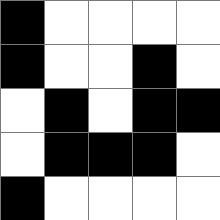[["black", "white", "white", "white", "white"], ["black", "white", "white", "black", "white"], ["white", "black", "white", "black", "black"], ["white", "black", "black", "black", "white"], ["black", "white", "white", "white", "white"]]